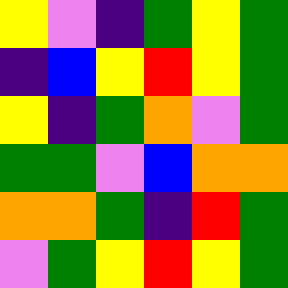[["yellow", "violet", "indigo", "green", "yellow", "green"], ["indigo", "blue", "yellow", "red", "yellow", "green"], ["yellow", "indigo", "green", "orange", "violet", "green"], ["green", "green", "violet", "blue", "orange", "orange"], ["orange", "orange", "green", "indigo", "red", "green"], ["violet", "green", "yellow", "red", "yellow", "green"]]